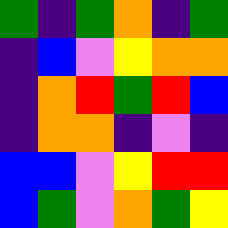[["green", "indigo", "green", "orange", "indigo", "green"], ["indigo", "blue", "violet", "yellow", "orange", "orange"], ["indigo", "orange", "red", "green", "red", "blue"], ["indigo", "orange", "orange", "indigo", "violet", "indigo"], ["blue", "blue", "violet", "yellow", "red", "red"], ["blue", "green", "violet", "orange", "green", "yellow"]]